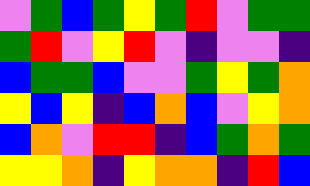[["violet", "green", "blue", "green", "yellow", "green", "red", "violet", "green", "green"], ["green", "red", "violet", "yellow", "red", "violet", "indigo", "violet", "violet", "indigo"], ["blue", "green", "green", "blue", "violet", "violet", "green", "yellow", "green", "orange"], ["yellow", "blue", "yellow", "indigo", "blue", "orange", "blue", "violet", "yellow", "orange"], ["blue", "orange", "violet", "red", "red", "indigo", "blue", "green", "orange", "green"], ["yellow", "yellow", "orange", "indigo", "yellow", "orange", "orange", "indigo", "red", "blue"]]